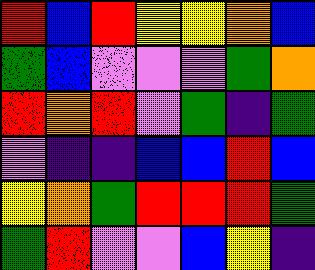[["red", "blue", "red", "yellow", "yellow", "orange", "blue"], ["green", "blue", "violet", "violet", "violet", "green", "orange"], ["red", "orange", "red", "violet", "green", "indigo", "green"], ["violet", "indigo", "indigo", "blue", "blue", "red", "blue"], ["yellow", "orange", "green", "red", "red", "red", "green"], ["green", "red", "violet", "violet", "blue", "yellow", "indigo"]]